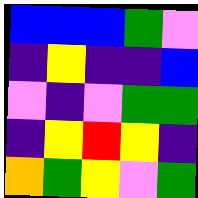[["blue", "blue", "blue", "green", "violet"], ["indigo", "yellow", "indigo", "indigo", "blue"], ["violet", "indigo", "violet", "green", "green"], ["indigo", "yellow", "red", "yellow", "indigo"], ["orange", "green", "yellow", "violet", "green"]]